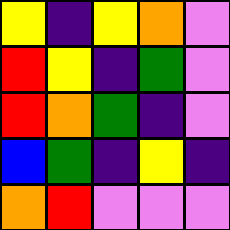[["yellow", "indigo", "yellow", "orange", "violet"], ["red", "yellow", "indigo", "green", "violet"], ["red", "orange", "green", "indigo", "violet"], ["blue", "green", "indigo", "yellow", "indigo"], ["orange", "red", "violet", "violet", "violet"]]